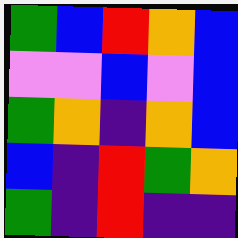[["green", "blue", "red", "orange", "blue"], ["violet", "violet", "blue", "violet", "blue"], ["green", "orange", "indigo", "orange", "blue"], ["blue", "indigo", "red", "green", "orange"], ["green", "indigo", "red", "indigo", "indigo"]]